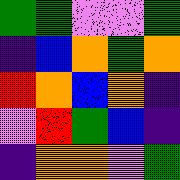[["green", "green", "violet", "violet", "green"], ["indigo", "blue", "orange", "green", "orange"], ["red", "orange", "blue", "orange", "indigo"], ["violet", "red", "green", "blue", "indigo"], ["indigo", "orange", "orange", "violet", "green"]]